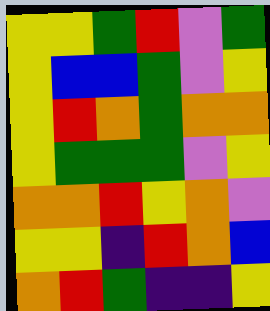[["yellow", "yellow", "green", "red", "violet", "green"], ["yellow", "blue", "blue", "green", "violet", "yellow"], ["yellow", "red", "orange", "green", "orange", "orange"], ["yellow", "green", "green", "green", "violet", "yellow"], ["orange", "orange", "red", "yellow", "orange", "violet"], ["yellow", "yellow", "indigo", "red", "orange", "blue"], ["orange", "red", "green", "indigo", "indigo", "yellow"]]